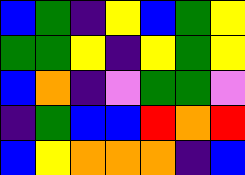[["blue", "green", "indigo", "yellow", "blue", "green", "yellow"], ["green", "green", "yellow", "indigo", "yellow", "green", "yellow"], ["blue", "orange", "indigo", "violet", "green", "green", "violet"], ["indigo", "green", "blue", "blue", "red", "orange", "red"], ["blue", "yellow", "orange", "orange", "orange", "indigo", "blue"]]